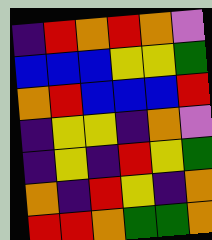[["indigo", "red", "orange", "red", "orange", "violet"], ["blue", "blue", "blue", "yellow", "yellow", "green"], ["orange", "red", "blue", "blue", "blue", "red"], ["indigo", "yellow", "yellow", "indigo", "orange", "violet"], ["indigo", "yellow", "indigo", "red", "yellow", "green"], ["orange", "indigo", "red", "yellow", "indigo", "orange"], ["red", "red", "orange", "green", "green", "orange"]]